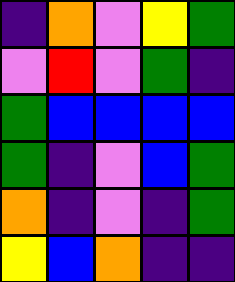[["indigo", "orange", "violet", "yellow", "green"], ["violet", "red", "violet", "green", "indigo"], ["green", "blue", "blue", "blue", "blue"], ["green", "indigo", "violet", "blue", "green"], ["orange", "indigo", "violet", "indigo", "green"], ["yellow", "blue", "orange", "indigo", "indigo"]]